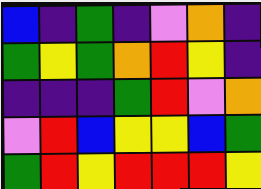[["blue", "indigo", "green", "indigo", "violet", "orange", "indigo"], ["green", "yellow", "green", "orange", "red", "yellow", "indigo"], ["indigo", "indigo", "indigo", "green", "red", "violet", "orange"], ["violet", "red", "blue", "yellow", "yellow", "blue", "green"], ["green", "red", "yellow", "red", "red", "red", "yellow"]]